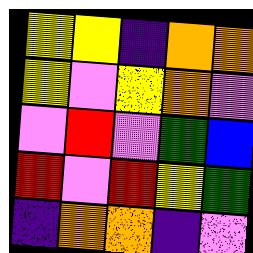[["yellow", "yellow", "indigo", "orange", "orange"], ["yellow", "violet", "yellow", "orange", "violet"], ["violet", "red", "violet", "green", "blue"], ["red", "violet", "red", "yellow", "green"], ["indigo", "orange", "orange", "indigo", "violet"]]